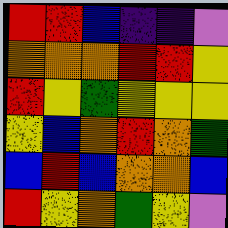[["red", "red", "blue", "indigo", "indigo", "violet"], ["orange", "orange", "orange", "red", "red", "yellow"], ["red", "yellow", "green", "yellow", "yellow", "yellow"], ["yellow", "blue", "orange", "red", "orange", "green"], ["blue", "red", "blue", "orange", "orange", "blue"], ["red", "yellow", "orange", "green", "yellow", "violet"]]